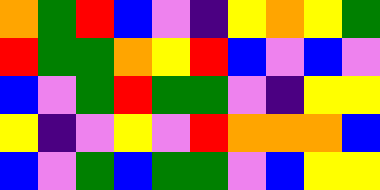[["orange", "green", "red", "blue", "violet", "indigo", "yellow", "orange", "yellow", "green"], ["red", "green", "green", "orange", "yellow", "red", "blue", "violet", "blue", "violet"], ["blue", "violet", "green", "red", "green", "green", "violet", "indigo", "yellow", "yellow"], ["yellow", "indigo", "violet", "yellow", "violet", "red", "orange", "orange", "orange", "blue"], ["blue", "violet", "green", "blue", "green", "green", "violet", "blue", "yellow", "yellow"]]